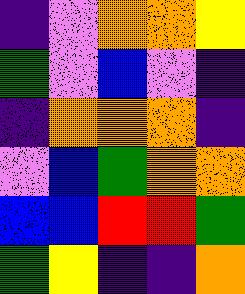[["indigo", "violet", "orange", "orange", "yellow"], ["green", "violet", "blue", "violet", "indigo"], ["indigo", "orange", "orange", "orange", "indigo"], ["violet", "blue", "green", "orange", "orange"], ["blue", "blue", "red", "red", "green"], ["green", "yellow", "indigo", "indigo", "orange"]]